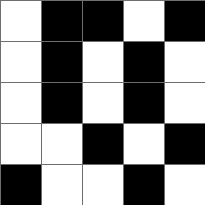[["white", "black", "black", "white", "black"], ["white", "black", "white", "black", "white"], ["white", "black", "white", "black", "white"], ["white", "white", "black", "white", "black"], ["black", "white", "white", "black", "white"]]